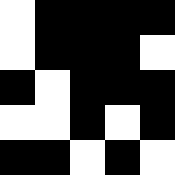[["white", "black", "black", "black", "black"], ["white", "black", "black", "black", "white"], ["black", "white", "black", "black", "black"], ["white", "white", "black", "white", "black"], ["black", "black", "white", "black", "white"]]